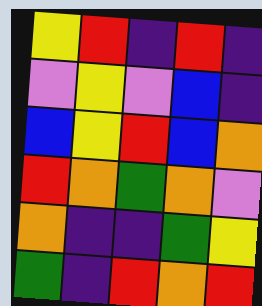[["yellow", "red", "indigo", "red", "indigo"], ["violet", "yellow", "violet", "blue", "indigo"], ["blue", "yellow", "red", "blue", "orange"], ["red", "orange", "green", "orange", "violet"], ["orange", "indigo", "indigo", "green", "yellow"], ["green", "indigo", "red", "orange", "red"]]